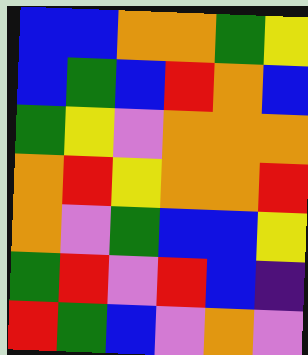[["blue", "blue", "orange", "orange", "green", "yellow"], ["blue", "green", "blue", "red", "orange", "blue"], ["green", "yellow", "violet", "orange", "orange", "orange"], ["orange", "red", "yellow", "orange", "orange", "red"], ["orange", "violet", "green", "blue", "blue", "yellow"], ["green", "red", "violet", "red", "blue", "indigo"], ["red", "green", "blue", "violet", "orange", "violet"]]